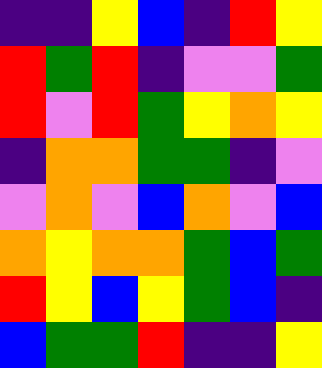[["indigo", "indigo", "yellow", "blue", "indigo", "red", "yellow"], ["red", "green", "red", "indigo", "violet", "violet", "green"], ["red", "violet", "red", "green", "yellow", "orange", "yellow"], ["indigo", "orange", "orange", "green", "green", "indigo", "violet"], ["violet", "orange", "violet", "blue", "orange", "violet", "blue"], ["orange", "yellow", "orange", "orange", "green", "blue", "green"], ["red", "yellow", "blue", "yellow", "green", "blue", "indigo"], ["blue", "green", "green", "red", "indigo", "indigo", "yellow"]]